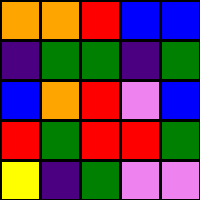[["orange", "orange", "red", "blue", "blue"], ["indigo", "green", "green", "indigo", "green"], ["blue", "orange", "red", "violet", "blue"], ["red", "green", "red", "red", "green"], ["yellow", "indigo", "green", "violet", "violet"]]